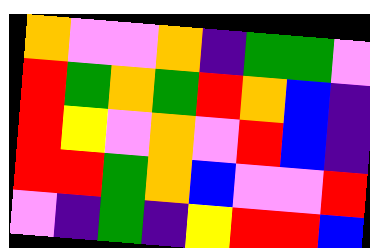[["orange", "violet", "violet", "orange", "indigo", "green", "green", "violet"], ["red", "green", "orange", "green", "red", "orange", "blue", "indigo"], ["red", "yellow", "violet", "orange", "violet", "red", "blue", "indigo"], ["red", "red", "green", "orange", "blue", "violet", "violet", "red"], ["violet", "indigo", "green", "indigo", "yellow", "red", "red", "blue"]]